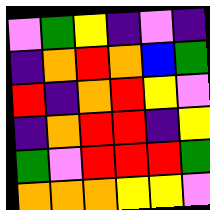[["violet", "green", "yellow", "indigo", "violet", "indigo"], ["indigo", "orange", "red", "orange", "blue", "green"], ["red", "indigo", "orange", "red", "yellow", "violet"], ["indigo", "orange", "red", "red", "indigo", "yellow"], ["green", "violet", "red", "red", "red", "green"], ["orange", "orange", "orange", "yellow", "yellow", "violet"]]